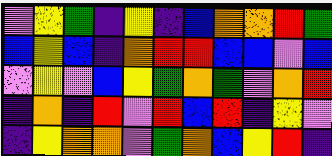[["violet", "yellow", "green", "indigo", "yellow", "indigo", "blue", "orange", "orange", "red", "green"], ["blue", "yellow", "blue", "indigo", "orange", "red", "red", "blue", "blue", "violet", "blue"], ["violet", "yellow", "violet", "blue", "yellow", "green", "orange", "green", "violet", "orange", "red"], ["indigo", "orange", "indigo", "red", "violet", "red", "blue", "red", "indigo", "yellow", "violet"], ["indigo", "yellow", "orange", "orange", "violet", "green", "orange", "blue", "yellow", "red", "indigo"]]